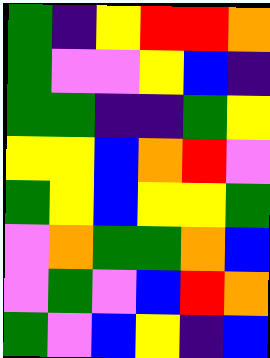[["green", "indigo", "yellow", "red", "red", "orange"], ["green", "violet", "violet", "yellow", "blue", "indigo"], ["green", "green", "indigo", "indigo", "green", "yellow"], ["yellow", "yellow", "blue", "orange", "red", "violet"], ["green", "yellow", "blue", "yellow", "yellow", "green"], ["violet", "orange", "green", "green", "orange", "blue"], ["violet", "green", "violet", "blue", "red", "orange"], ["green", "violet", "blue", "yellow", "indigo", "blue"]]